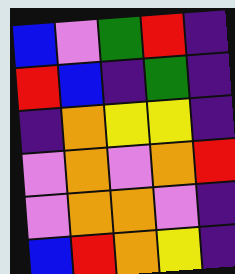[["blue", "violet", "green", "red", "indigo"], ["red", "blue", "indigo", "green", "indigo"], ["indigo", "orange", "yellow", "yellow", "indigo"], ["violet", "orange", "violet", "orange", "red"], ["violet", "orange", "orange", "violet", "indigo"], ["blue", "red", "orange", "yellow", "indigo"]]